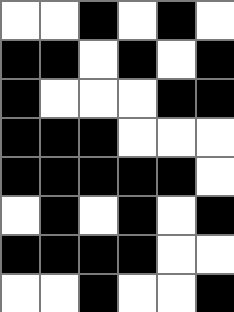[["white", "white", "black", "white", "black", "white"], ["black", "black", "white", "black", "white", "black"], ["black", "white", "white", "white", "black", "black"], ["black", "black", "black", "white", "white", "white"], ["black", "black", "black", "black", "black", "white"], ["white", "black", "white", "black", "white", "black"], ["black", "black", "black", "black", "white", "white"], ["white", "white", "black", "white", "white", "black"]]